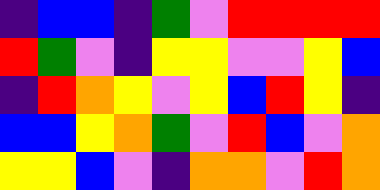[["indigo", "blue", "blue", "indigo", "green", "violet", "red", "red", "red", "red"], ["red", "green", "violet", "indigo", "yellow", "yellow", "violet", "violet", "yellow", "blue"], ["indigo", "red", "orange", "yellow", "violet", "yellow", "blue", "red", "yellow", "indigo"], ["blue", "blue", "yellow", "orange", "green", "violet", "red", "blue", "violet", "orange"], ["yellow", "yellow", "blue", "violet", "indigo", "orange", "orange", "violet", "red", "orange"]]